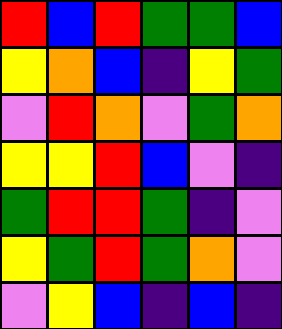[["red", "blue", "red", "green", "green", "blue"], ["yellow", "orange", "blue", "indigo", "yellow", "green"], ["violet", "red", "orange", "violet", "green", "orange"], ["yellow", "yellow", "red", "blue", "violet", "indigo"], ["green", "red", "red", "green", "indigo", "violet"], ["yellow", "green", "red", "green", "orange", "violet"], ["violet", "yellow", "blue", "indigo", "blue", "indigo"]]